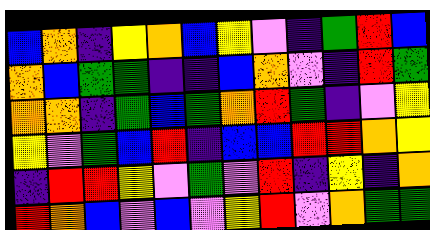[["blue", "orange", "indigo", "yellow", "orange", "blue", "yellow", "violet", "indigo", "green", "red", "blue"], ["orange", "blue", "green", "green", "indigo", "indigo", "blue", "orange", "violet", "indigo", "red", "green"], ["orange", "orange", "indigo", "green", "blue", "green", "orange", "red", "green", "indigo", "violet", "yellow"], ["yellow", "violet", "green", "blue", "red", "indigo", "blue", "blue", "red", "red", "orange", "yellow"], ["indigo", "red", "red", "yellow", "violet", "green", "violet", "red", "indigo", "yellow", "indigo", "orange"], ["red", "orange", "blue", "violet", "blue", "violet", "yellow", "red", "violet", "orange", "green", "green"]]